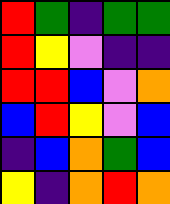[["red", "green", "indigo", "green", "green"], ["red", "yellow", "violet", "indigo", "indigo"], ["red", "red", "blue", "violet", "orange"], ["blue", "red", "yellow", "violet", "blue"], ["indigo", "blue", "orange", "green", "blue"], ["yellow", "indigo", "orange", "red", "orange"]]